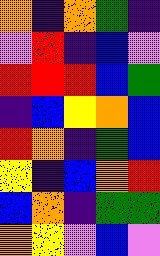[["orange", "indigo", "orange", "green", "indigo"], ["violet", "red", "indigo", "blue", "violet"], ["red", "red", "red", "blue", "green"], ["indigo", "blue", "yellow", "orange", "blue"], ["red", "orange", "indigo", "green", "blue"], ["yellow", "indigo", "blue", "orange", "red"], ["blue", "orange", "indigo", "green", "green"], ["orange", "yellow", "violet", "blue", "violet"]]